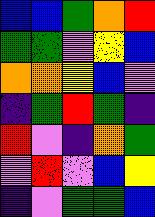[["blue", "blue", "green", "orange", "red"], ["green", "green", "violet", "yellow", "blue"], ["orange", "orange", "yellow", "blue", "violet"], ["indigo", "green", "red", "green", "indigo"], ["red", "violet", "indigo", "orange", "green"], ["violet", "red", "violet", "blue", "yellow"], ["indigo", "violet", "green", "green", "blue"]]